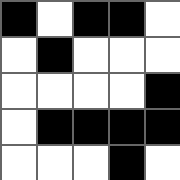[["black", "white", "black", "black", "white"], ["white", "black", "white", "white", "white"], ["white", "white", "white", "white", "black"], ["white", "black", "black", "black", "black"], ["white", "white", "white", "black", "white"]]